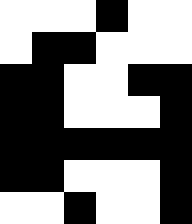[["white", "white", "white", "black", "white", "white"], ["white", "black", "black", "white", "white", "white"], ["black", "black", "white", "white", "black", "black"], ["black", "black", "white", "white", "white", "black"], ["black", "black", "black", "black", "black", "black"], ["black", "black", "white", "white", "white", "black"], ["white", "white", "black", "white", "white", "black"]]